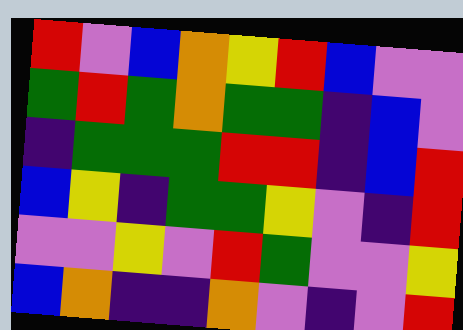[["red", "violet", "blue", "orange", "yellow", "red", "blue", "violet", "violet"], ["green", "red", "green", "orange", "green", "green", "indigo", "blue", "violet"], ["indigo", "green", "green", "green", "red", "red", "indigo", "blue", "red"], ["blue", "yellow", "indigo", "green", "green", "yellow", "violet", "indigo", "red"], ["violet", "violet", "yellow", "violet", "red", "green", "violet", "violet", "yellow"], ["blue", "orange", "indigo", "indigo", "orange", "violet", "indigo", "violet", "red"]]